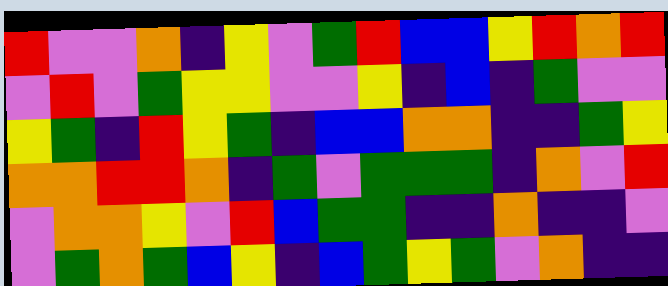[["red", "violet", "violet", "orange", "indigo", "yellow", "violet", "green", "red", "blue", "blue", "yellow", "red", "orange", "red"], ["violet", "red", "violet", "green", "yellow", "yellow", "violet", "violet", "yellow", "indigo", "blue", "indigo", "green", "violet", "violet"], ["yellow", "green", "indigo", "red", "yellow", "green", "indigo", "blue", "blue", "orange", "orange", "indigo", "indigo", "green", "yellow"], ["orange", "orange", "red", "red", "orange", "indigo", "green", "violet", "green", "green", "green", "indigo", "orange", "violet", "red"], ["violet", "orange", "orange", "yellow", "violet", "red", "blue", "green", "green", "indigo", "indigo", "orange", "indigo", "indigo", "violet"], ["violet", "green", "orange", "green", "blue", "yellow", "indigo", "blue", "green", "yellow", "green", "violet", "orange", "indigo", "indigo"]]